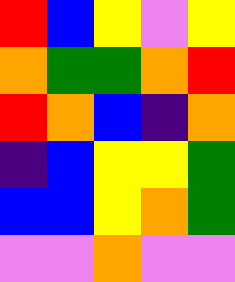[["red", "blue", "yellow", "violet", "yellow"], ["orange", "green", "green", "orange", "red"], ["red", "orange", "blue", "indigo", "orange"], ["indigo", "blue", "yellow", "yellow", "green"], ["blue", "blue", "yellow", "orange", "green"], ["violet", "violet", "orange", "violet", "violet"]]